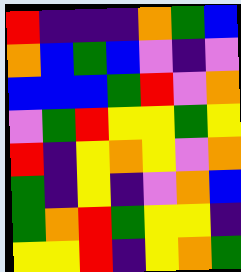[["red", "indigo", "indigo", "indigo", "orange", "green", "blue"], ["orange", "blue", "green", "blue", "violet", "indigo", "violet"], ["blue", "blue", "blue", "green", "red", "violet", "orange"], ["violet", "green", "red", "yellow", "yellow", "green", "yellow"], ["red", "indigo", "yellow", "orange", "yellow", "violet", "orange"], ["green", "indigo", "yellow", "indigo", "violet", "orange", "blue"], ["green", "orange", "red", "green", "yellow", "yellow", "indigo"], ["yellow", "yellow", "red", "indigo", "yellow", "orange", "green"]]